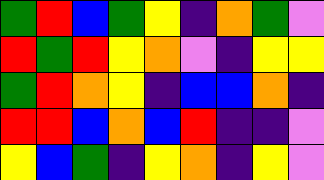[["green", "red", "blue", "green", "yellow", "indigo", "orange", "green", "violet"], ["red", "green", "red", "yellow", "orange", "violet", "indigo", "yellow", "yellow"], ["green", "red", "orange", "yellow", "indigo", "blue", "blue", "orange", "indigo"], ["red", "red", "blue", "orange", "blue", "red", "indigo", "indigo", "violet"], ["yellow", "blue", "green", "indigo", "yellow", "orange", "indigo", "yellow", "violet"]]